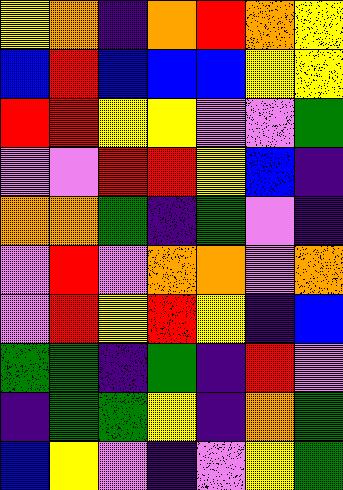[["yellow", "orange", "indigo", "orange", "red", "orange", "yellow"], ["blue", "red", "blue", "blue", "blue", "yellow", "yellow"], ["red", "red", "yellow", "yellow", "violet", "violet", "green"], ["violet", "violet", "red", "red", "yellow", "blue", "indigo"], ["orange", "orange", "green", "indigo", "green", "violet", "indigo"], ["violet", "red", "violet", "orange", "orange", "violet", "orange"], ["violet", "red", "yellow", "red", "yellow", "indigo", "blue"], ["green", "green", "indigo", "green", "indigo", "red", "violet"], ["indigo", "green", "green", "yellow", "indigo", "orange", "green"], ["blue", "yellow", "violet", "indigo", "violet", "yellow", "green"]]